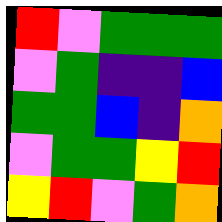[["red", "violet", "green", "green", "green"], ["violet", "green", "indigo", "indigo", "blue"], ["green", "green", "blue", "indigo", "orange"], ["violet", "green", "green", "yellow", "red"], ["yellow", "red", "violet", "green", "orange"]]